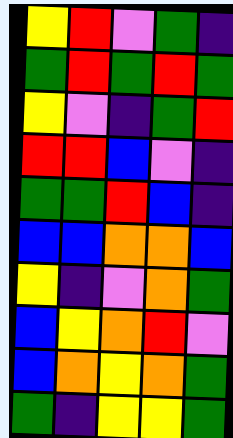[["yellow", "red", "violet", "green", "indigo"], ["green", "red", "green", "red", "green"], ["yellow", "violet", "indigo", "green", "red"], ["red", "red", "blue", "violet", "indigo"], ["green", "green", "red", "blue", "indigo"], ["blue", "blue", "orange", "orange", "blue"], ["yellow", "indigo", "violet", "orange", "green"], ["blue", "yellow", "orange", "red", "violet"], ["blue", "orange", "yellow", "orange", "green"], ["green", "indigo", "yellow", "yellow", "green"]]